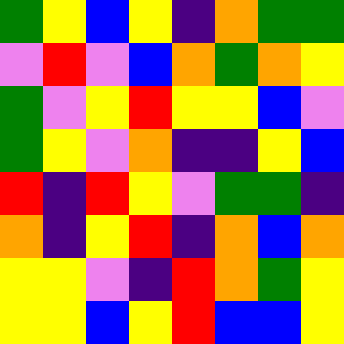[["green", "yellow", "blue", "yellow", "indigo", "orange", "green", "green"], ["violet", "red", "violet", "blue", "orange", "green", "orange", "yellow"], ["green", "violet", "yellow", "red", "yellow", "yellow", "blue", "violet"], ["green", "yellow", "violet", "orange", "indigo", "indigo", "yellow", "blue"], ["red", "indigo", "red", "yellow", "violet", "green", "green", "indigo"], ["orange", "indigo", "yellow", "red", "indigo", "orange", "blue", "orange"], ["yellow", "yellow", "violet", "indigo", "red", "orange", "green", "yellow"], ["yellow", "yellow", "blue", "yellow", "red", "blue", "blue", "yellow"]]